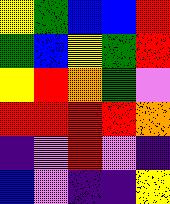[["yellow", "green", "blue", "blue", "red"], ["green", "blue", "yellow", "green", "red"], ["yellow", "red", "orange", "green", "violet"], ["red", "red", "red", "red", "orange"], ["indigo", "violet", "red", "violet", "indigo"], ["blue", "violet", "indigo", "indigo", "yellow"]]